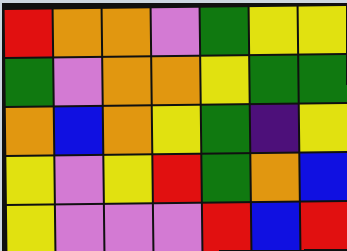[["red", "orange", "orange", "violet", "green", "yellow", "yellow"], ["green", "violet", "orange", "orange", "yellow", "green", "green"], ["orange", "blue", "orange", "yellow", "green", "indigo", "yellow"], ["yellow", "violet", "yellow", "red", "green", "orange", "blue"], ["yellow", "violet", "violet", "violet", "red", "blue", "red"]]